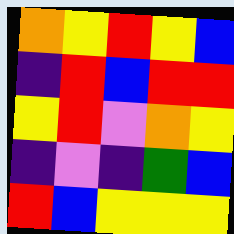[["orange", "yellow", "red", "yellow", "blue"], ["indigo", "red", "blue", "red", "red"], ["yellow", "red", "violet", "orange", "yellow"], ["indigo", "violet", "indigo", "green", "blue"], ["red", "blue", "yellow", "yellow", "yellow"]]